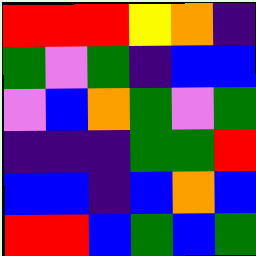[["red", "red", "red", "yellow", "orange", "indigo"], ["green", "violet", "green", "indigo", "blue", "blue"], ["violet", "blue", "orange", "green", "violet", "green"], ["indigo", "indigo", "indigo", "green", "green", "red"], ["blue", "blue", "indigo", "blue", "orange", "blue"], ["red", "red", "blue", "green", "blue", "green"]]